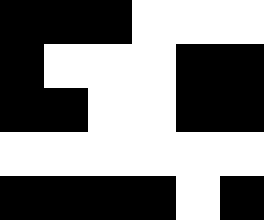[["black", "black", "black", "white", "white", "white"], ["black", "white", "white", "white", "black", "black"], ["black", "black", "white", "white", "black", "black"], ["white", "white", "white", "white", "white", "white"], ["black", "black", "black", "black", "white", "black"]]